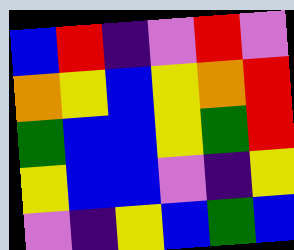[["blue", "red", "indigo", "violet", "red", "violet"], ["orange", "yellow", "blue", "yellow", "orange", "red"], ["green", "blue", "blue", "yellow", "green", "red"], ["yellow", "blue", "blue", "violet", "indigo", "yellow"], ["violet", "indigo", "yellow", "blue", "green", "blue"]]